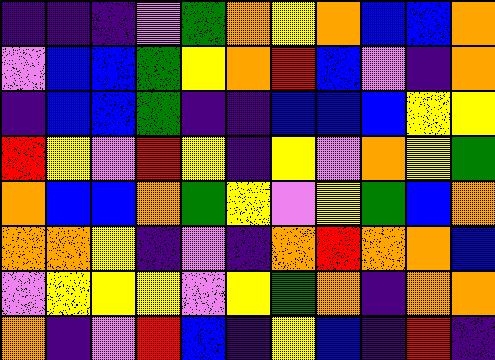[["indigo", "indigo", "indigo", "violet", "green", "orange", "yellow", "orange", "blue", "blue", "orange"], ["violet", "blue", "blue", "green", "yellow", "orange", "red", "blue", "violet", "indigo", "orange"], ["indigo", "blue", "blue", "green", "indigo", "indigo", "blue", "blue", "blue", "yellow", "yellow"], ["red", "yellow", "violet", "red", "yellow", "indigo", "yellow", "violet", "orange", "yellow", "green"], ["orange", "blue", "blue", "orange", "green", "yellow", "violet", "yellow", "green", "blue", "orange"], ["orange", "orange", "yellow", "indigo", "violet", "indigo", "orange", "red", "orange", "orange", "blue"], ["violet", "yellow", "yellow", "yellow", "violet", "yellow", "green", "orange", "indigo", "orange", "orange"], ["orange", "indigo", "violet", "red", "blue", "indigo", "yellow", "blue", "indigo", "red", "indigo"]]